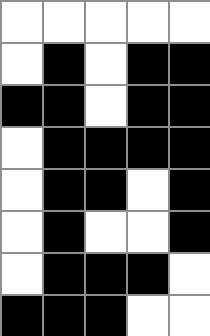[["white", "white", "white", "white", "white"], ["white", "black", "white", "black", "black"], ["black", "black", "white", "black", "black"], ["white", "black", "black", "black", "black"], ["white", "black", "black", "white", "black"], ["white", "black", "white", "white", "black"], ["white", "black", "black", "black", "white"], ["black", "black", "black", "white", "white"]]